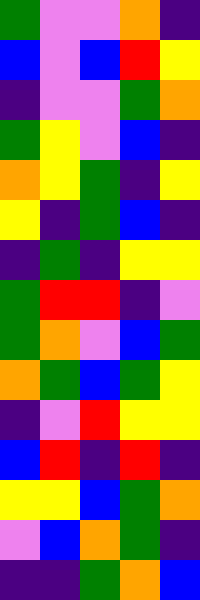[["green", "violet", "violet", "orange", "indigo"], ["blue", "violet", "blue", "red", "yellow"], ["indigo", "violet", "violet", "green", "orange"], ["green", "yellow", "violet", "blue", "indigo"], ["orange", "yellow", "green", "indigo", "yellow"], ["yellow", "indigo", "green", "blue", "indigo"], ["indigo", "green", "indigo", "yellow", "yellow"], ["green", "red", "red", "indigo", "violet"], ["green", "orange", "violet", "blue", "green"], ["orange", "green", "blue", "green", "yellow"], ["indigo", "violet", "red", "yellow", "yellow"], ["blue", "red", "indigo", "red", "indigo"], ["yellow", "yellow", "blue", "green", "orange"], ["violet", "blue", "orange", "green", "indigo"], ["indigo", "indigo", "green", "orange", "blue"]]